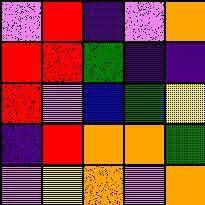[["violet", "red", "indigo", "violet", "orange"], ["red", "red", "green", "indigo", "indigo"], ["red", "violet", "blue", "green", "yellow"], ["indigo", "red", "orange", "orange", "green"], ["violet", "yellow", "orange", "violet", "orange"]]